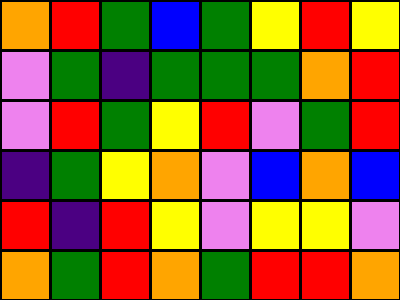[["orange", "red", "green", "blue", "green", "yellow", "red", "yellow"], ["violet", "green", "indigo", "green", "green", "green", "orange", "red"], ["violet", "red", "green", "yellow", "red", "violet", "green", "red"], ["indigo", "green", "yellow", "orange", "violet", "blue", "orange", "blue"], ["red", "indigo", "red", "yellow", "violet", "yellow", "yellow", "violet"], ["orange", "green", "red", "orange", "green", "red", "red", "orange"]]